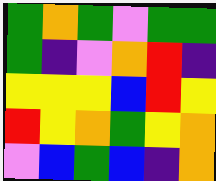[["green", "orange", "green", "violet", "green", "green"], ["green", "indigo", "violet", "orange", "red", "indigo"], ["yellow", "yellow", "yellow", "blue", "red", "yellow"], ["red", "yellow", "orange", "green", "yellow", "orange"], ["violet", "blue", "green", "blue", "indigo", "orange"]]